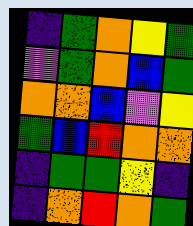[["indigo", "green", "orange", "yellow", "green"], ["violet", "green", "orange", "blue", "green"], ["orange", "orange", "blue", "violet", "yellow"], ["green", "blue", "red", "orange", "orange"], ["indigo", "green", "green", "yellow", "indigo"], ["indigo", "orange", "red", "orange", "green"]]